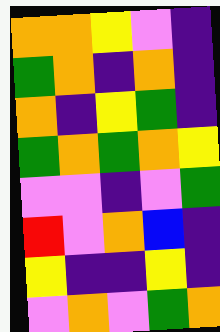[["orange", "orange", "yellow", "violet", "indigo"], ["green", "orange", "indigo", "orange", "indigo"], ["orange", "indigo", "yellow", "green", "indigo"], ["green", "orange", "green", "orange", "yellow"], ["violet", "violet", "indigo", "violet", "green"], ["red", "violet", "orange", "blue", "indigo"], ["yellow", "indigo", "indigo", "yellow", "indigo"], ["violet", "orange", "violet", "green", "orange"]]